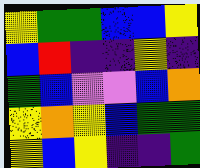[["yellow", "green", "green", "blue", "blue", "yellow"], ["blue", "red", "indigo", "indigo", "yellow", "indigo"], ["green", "blue", "violet", "violet", "blue", "orange"], ["yellow", "orange", "yellow", "blue", "green", "green"], ["yellow", "blue", "yellow", "indigo", "indigo", "green"]]